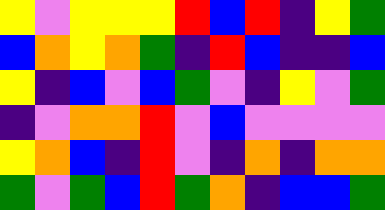[["yellow", "violet", "yellow", "yellow", "yellow", "red", "blue", "red", "indigo", "yellow", "green"], ["blue", "orange", "yellow", "orange", "green", "indigo", "red", "blue", "indigo", "indigo", "blue"], ["yellow", "indigo", "blue", "violet", "blue", "green", "violet", "indigo", "yellow", "violet", "green"], ["indigo", "violet", "orange", "orange", "red", "violet", "blue", "violet", "violet", "violet", "violet"], ["yellow", "orange", "blue", "indigo", "red", "violet", "indigo", "orange", "indigo", "orange", "orange"], ["green", "violet", "green", "blue", "red", "green", "orange", "indigo", "blue", "blue", "green"]]